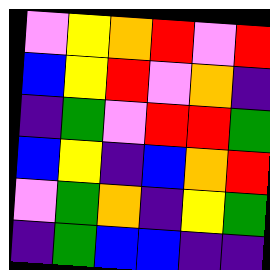[["violet", "yellow", "orange", "red", "violet", "red"], ["blue", "yellow", "red", "violet", "orange", "indigo"], ["indigo", "green", "violet", "red", "red", "green"], ["blue", "yellow", "indigo", "blue", "orange", "red"], ["violet", "green", "orange", "indigo", "yellow", "green"], ["indigo", "green", "blue", "blue", "indigo", "indigo"]]